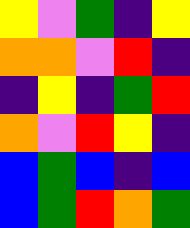[["yellow", "violet", "green", "indigo", "yellow"], ["orange", "orange", "violet", "red", "indigo"], ["indigo", "yellow", "indigo", "green", "red"], ["orange", "violet", "red", "yellow", "indigo"], ["blue", "green", "blue", "indigo", "blue"], ["blue", "green", "red", "orange", "green"]]